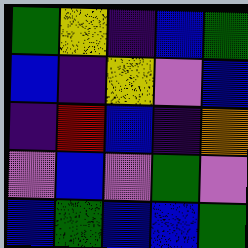[["green", "yellow", "indigo", "blue", "green"], ["blue", "indigo", "yellow", "violet", "blue"], ["indigo", "red", "blue", "indigo", "orange"], ["violet", "blue", "violet", "green", "violet"], ["blue", "green", "blue", "blue", "green"]]